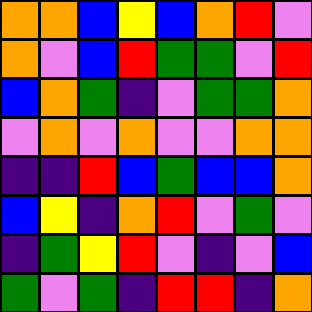[["orange", "orange", "blue", "yellow", "blue", "orange", "red", "violet"], ["orange", "violet", "blue", "red", "green", "green", "violet", "red"], ["blue", "orange", "green", "indigo", "violet", "green", "green", "orange"], ["violet", "orange", "violet", "orange", "violet", "violet", "orange", "orange"], ["indigo", "indigo", "red", "blue", "green", "blue", "blue", "orange"], ["blue", "yellow", "indigo", "orange", "red", "violet", "green", "violet"], ["indigo", "green", "yellow", "red", "violet", "indigo", "violet", "blue"], ["green", "violet", "green", "indigo", "red", "red", "indigo", "orange"]]